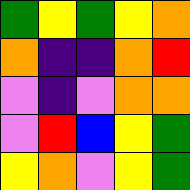[["green", "yellow", "green", "yellow", "orange"], ["orange", "indigo", "indigo", "orange", "red"], ["violet", "indigo", "violet", "orange", "orange"], ["violet", "red", "blue", "yellow", "green"], ["yellow", "orange", "violet", "yellow", "green"]]